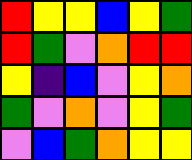[["red", "yellow", "yellow", "blue", "yellow", "green"], ["red", "green", "violet", "orange", "red", "red"], ["yellow", "indigo", "blue", "violet", "yellow", "orange"], ["green", "violet", "orange", "violet", "yellow", "green"], ["violet", "blue", "green", "orange", "yellow", "yellow"]]